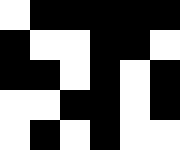[["white", "black", "black", "black", "black", "black"], ["black", "white", "white", "black", "black", "white"], ["black", "black", "white", "black", "white", "black"], ["white", "white", "black", "black", "white", "black"], ["white", "black", "white", "black", "white", "white"]]